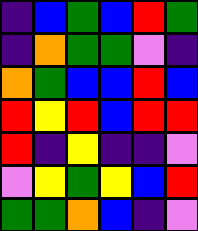[["indigo", "blue", "green", "blue", "red", "green"], ["indigo", "orange", "green", "green", "violet", "indigo"], ["orange", "green", "blue", "blue", "red", "blue"], ["red", "yellow", "red", "blue", "red", "red"], ["red", "indigo", "yellow", "indigo", "indigo", "violet"], ["violet", "yellow", "green", "yellow", "blue", "red"], ["green", "green", "orange", "blue", "indigo", "violet"]]